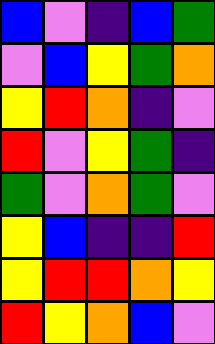[["blue", "violet", "indigo", "blue", "green"], ["violet", "blue", "yellow", "green", "orange"], ["yellow", "red", "orange", "indigo", "violet"], ["red", "violet", "yellow", "green", "indigo"], ["green", "violet", "orange", "green", "violet"], ["yellow", "blue", "indigo", "indigo", "red"], ["yellow", "red", "red", "orange", "yellow"], ["red", "yellow", "orange", "blue", "violet"]]